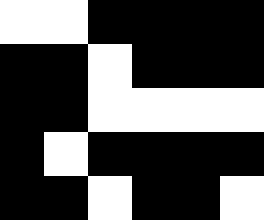[["white", "white", "black", "black", "black", "black"], ["black", "black", "white", "black", "black", "black"], ["black", "black", "white", "white", "white", "white"], ["black", "white", "black", "black", "black", "black"], ["black", "black", "white", "black", "black", "white"]]